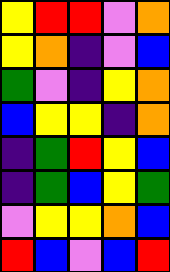[["yellow", "red", "red", "violet", "orange"], ["yellow", "orange", "indigo", "violet", "blue"], ["green", "violet", "indigo", "yellow", "orange"], ["blue", "yellow", "yellow", "indigo", "orange"], ["indigo", "green", "red", "yellow", "blue"], ["indigo", "green", "blue", "yellow", "green"], ["violet", "yellow", "yellow", "orange", "blue"], ["red", "blue", "violet", "blue", "red"]]